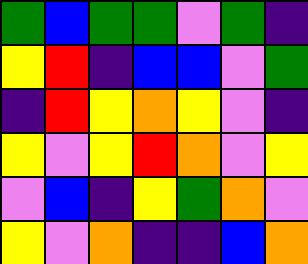[["green", "blue", "green", "green", "violet", "green", "indigo"], ["yellow", "red", "indigo", "blue", "blue", "violet", "green"], ["indigo", "red", "yellow", "orange", "yellow", "violet", "indigo"], ["yellow", "violet", "yellow", "red", "orange", "violet", "yellow"], ["violet", "blue", "indigo", "yellow", "green", "orange", "violet"], ["yellow", "violet", "orange", "indigo", "indigo", "blue", "orange"]]